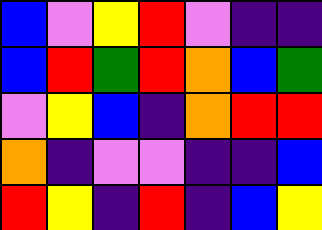[["blue", "violet", "yellow", "red", "violet", "indigo", "indigo"], ["blue", "red", "green", "red", "orange", "blue", "green"], ["violet", "yellow", "blue", "indigo", "orange", "red", "red"], ["orange", "indigo", "violet", "violet", "indigo", "indigo", "blue"], ["red", "yellow", "indigo", "red", "indigo", "blue", "yellow"]]